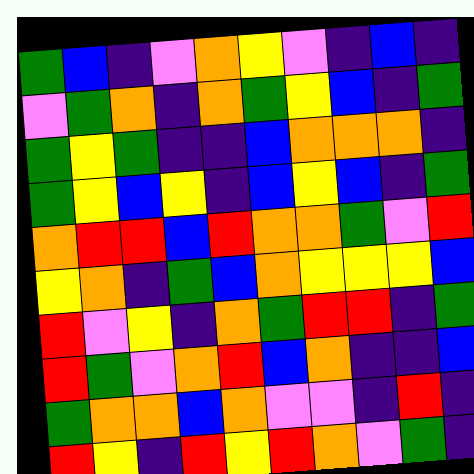[["green", "blue", "indigo", "violet", "orange", "yellow", "violet", "indigo", "blue", "indigo"], ["violet", "green", "orange", "indigo", "orange", "green", "yellow", "blue", "indigo", "green"], ["green", "yellow", "green", "indigo", "indigo", "blue", "orange", "orange", "orange", "indigo"], ["green", "yellow", "blue", "yellow", "indigo", "blue", "yellow", "blue", "indigo", "green"], ["orange", "red", "red", "blue", "red", "orange", "orange", "green", "violet", "red"], ["yellow", "orange", "indigo", "green", "blue", "orange", "yellow", "yellow", "yellow", "blue"], ["red", "violet", "yellow", "indigo", "orange", "green", "red", "red", "indigo", "green"], ["red", "green", "violet", "orange", "red", "blue", "orange", "indigo", "indigo", "blue"], ["green", "orange", "orange", "blue", "orange", "violet", "violet", "indigo", "red", "indigo"], ["red", "yellow", "indigo", "red", "yellow", "red", "orange", "violet", "green", "indigo"]]